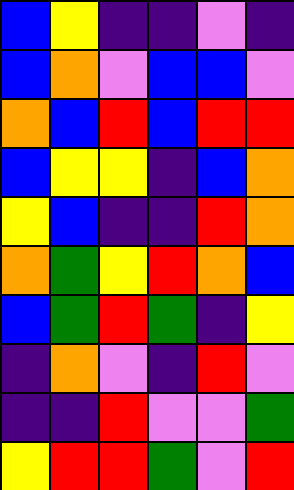[["blue", "yellow", "indigo", "indigo", "violet", "indigo"], ["blue", "orange", "violet", "blue", "blue", "violet"], ["orange", "blue", "red", "blue", "red", "red"], ["blue", "yellow", "yellow", "indigo", "blue", "orange"], ["yellow", "blue", "indigo", "indigo", "red", "orange"], ["orange", "green", "yellow", "red", "orange", "blue"], ["blue", "green", "red", "green", "indigo", "yellow"], ["indigo", "orange", "violet", "indigo", "red", "violet"], ["indigo", "indigo", "red", "violet", "violet", "green"], ["yellow", "red", "red", "green", "violet", "red"]]